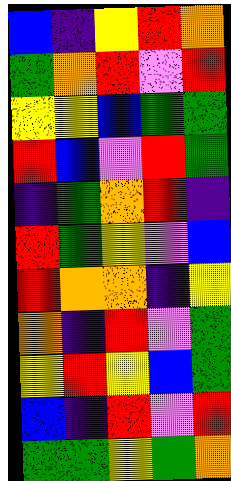[["blue", "indigo", "yellow", "red", "orange"], ["green", "orange", "red", "violet", "red"], ["yellow", "yellow", "blue", "green", "green"], ["red", "blue", "violet", "red", "green"], ["indigo", "green", "orange", "red", "indigo"], ["red", "green", "yellow", "violet", "blue"], ["red", "orange", "orange", "indigo", "yellow"], ["orange", "indigo", "red", "violet", "green"], ["yellow", "red", "yellow", "blue", "green"], ["blue", "indigo", "red", "violet", "red"], ["green", "green", "yellow", "green", "orange"]]